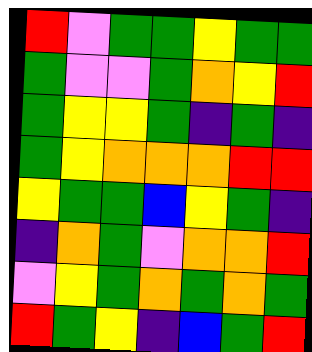[["red", "violet", "green", "green", "yellow", "green", "green"], ["green", "violet", "violet", "green", "orange", "yellow", "red"], ["green", "yellow", "yellow", "green", "indigo", "green", "indigo"], ["green", "yellow", "orange", "orange", "orange", "red", "red"], ["yellow", "green", "green", "blue", "yellow", "green", "indigo"], ["indigo", "orange", "green", "violet", "orange", "orange", "red"], ["violet", "yellow", "green", "orange", "green", "orange", "green"], ["red", "green", "yellow", "indigo", "blue", "green", "red"]]